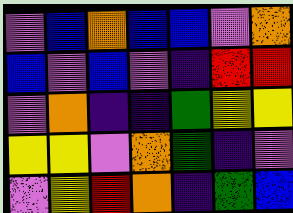[["violet", "blue", "orange", "blue", "blue", "violet", "orange"], ["blue", "violet", "blue", "violet", "indigo", "red", "red"], ["violet", "orange", "indigo", "indigo", "green", "yellow", "yellow"], ["yellow", "yellow", "violet", "orange", "green", "indigo", "violet"], ["violet", "yellow", "red", "orange", "indigo", "green", "blue"]]